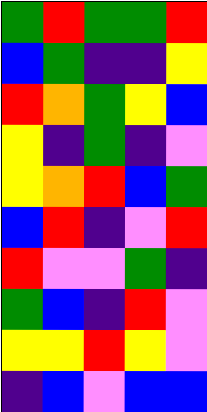[["green", "red", "green", "green", "red"], ["blue", "green", "indigo", "indigo", "yellow"], ["red", "orange", "green", "yellow", "blue"], ["yellow", "indigo", "green", "indigo", "violet"], ["yellow", "orange", "red", "blue", "green"], ["blue", "red", "indigo", "violet", "red"], ["red", "violet", "violet", "green", "indigo"], ["green", "blue", "indigo", "red", "violet"], ["yellow", "yellow", "red", "yellow", "violet"], ["indigo", "blue", "violet", "blue", "blue"]]